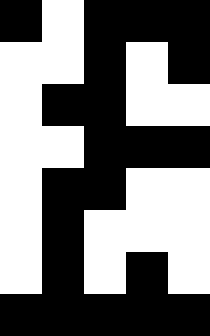[["black", "white", "black", "black", "black"], ["white", "white", "black", "white", "black"], ["white", "black", "black", "white", "white"], ["white", "white", "black", "black", "black"], ["white", "black", "black", "white", "white"], ["white", "black", "white", "white", "white"], ["white", "black", "white", "black", "white"], ["black", "black", "black", "black", "black"]]